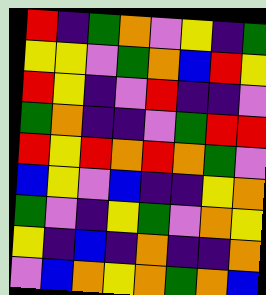[["red", "indigo", "green", "orange", "violet", "yellow", "indigo", "green"], ["yellow", "yellow", "violet", "green", "orange", "blue", "red", "yellow"], ["red", "yellow", "indigo", "violet", "red", "indigo", "indigo", "violet"], ["green", "orange", "indigo", "indigo", "violet", "green", "red", "red"], ["red", "yellow", "red", "orange", "red", "orange", "green", "violet"], ["blue", "yellow", "violet", "blue", "indigo", "indigo", "yellow", "orange"], ["green", "violet", "indigo", "yellow", "green", "violet", "orange", "yellow"], ["yellow", "indigo", "blue", "indigo", "orange", "indigo", "indigo", "orange"], ["violet", "blue", "orange", "yellow", "orange", "green", "orange", "blue"]]